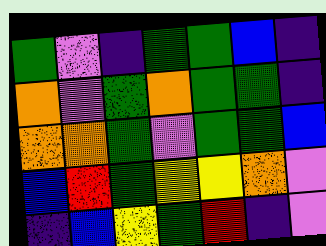[["green", "violet", "indigo", "green", "green", "blue", "indigo"], ["orange", "violet", "green", "orange", "green", "green", "indigo"], ["orange", "orange", "green", "violet", "green", "green", "blue"], ["blue", "red", "green", "yellow", "yellow", "orange", "violet"], ["indigo", "blue", "yellow", "green", "red", "indigo", "violet"]]